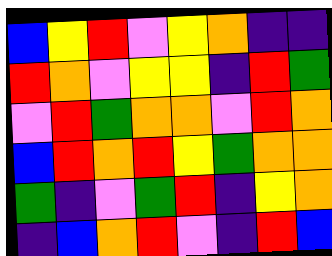[["blue", "yellow", "red", "violet", "yellow", "orange", "indigo", "indigo"], ["red", "orange", "violet", "yellow", "yellow", "indigo", "red", "green"], ["violet", "red", "green", "orange", "orange", "violet", "red", "orange"], ["blue", "red", "orange", "red", "yellow", "green", "orange", "orange"], ["green", "indigo", "violet", "green", "red", "indigo", "yellow", "orange"], ["indigo", "blue", "orange", "red", "violet", "indigo", "red", "blue"]]